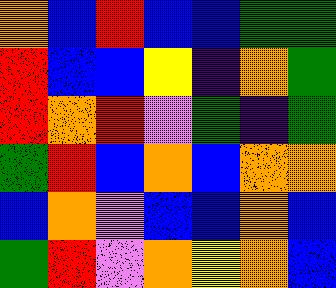[["orange", "blue", "red", "blue", "blue", "green", "green"], ["red", "blue", "blue", "yellow", "indigo", "orange", "green"], ["red", "orange", "red", "violet", "green", "indigo", "green"], ["green", "red", "blue", "orange", "blue", "orange", "orange"], ["blue", "orange", "violet", "blue", "blue", "orange", "blue"], ["green", "red", "violet", "orange", "yellow", "orange", "blue"]]